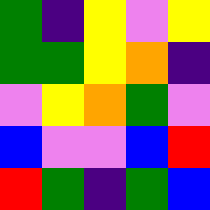[["green", "indigo", "yellow", "violet", "yellow"], ["green", "green", "yellow", "orange", "indigo"], ["violet", "yellow", "orange", "green", "violet"], ["blue", "violet", "violet", "blue", "red"], ["red", "green", "indigo", "green", "blue"]]